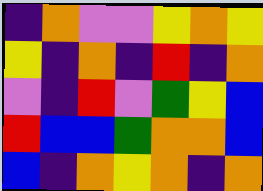[["indigo", "orange", "violet", "violet", "yellow", "orange", "yellow"], ["yellow", "indigo", "orange", "indigo", "red", "indigo", "orange"], ["violet", "indigo", "red", "violet", "green", "yellow", "blue"], ["red", "blue", "blue", "green", "orange", "orange", "blue"], ["blue", "indigo", "orange", "yellow", "orange", "indigo", "orange"]]